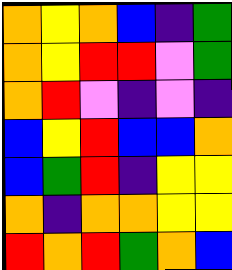[["orange", "yellow", "orange", "blue", "indigo", "green"], ["orange", "yellow", "red", "red", "violet", "green"], ["orange", "red", "violet", "indigo", "violet", "indigo"], ["blue", "yellow", "red", "blue", "blue", "orange"], ["blue", "green", "red", "indigo", "yellow", "yellow"], ["orange", "indigo", "orange", "orange", "yellow", "yellow"], ["red", "orange", "red", "green", "orange", "blue"]]